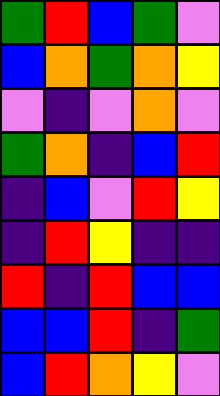[["green", "red", "blue", "green", "violet"], ["blue", "orange", "green", "orange", "yellow"], ["violet", "indigo", "violet", "orange", "violet"], ["green", "orange", "indigo", "blue", "red"], ["indigo", "blue", "violet", "red", "yellow"], ["indigo", "red", "yellow", "indigo", "indigo"], ["red", "indigo", "red", "blue", "blue"], ["blue", "blue", "red", "indigo", "green"], ["blue", "red", "orange", "yellow", "violet"]]